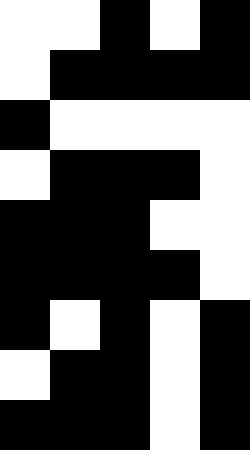[["white", "white", "black", "white", "black"], ["white", "black", "black", "black", "black"], ["black", "white", "white", "white", "white"], ["white", "black", "black", "black", "white"], ["black", "black", "black", "white", "white"], ["black", "black", "black", "black", "white"], ["black", "white", "black", "white", "black"], ["white", "black", "black", "white", "black"], ["black", "black", "black", "white", "black"]]